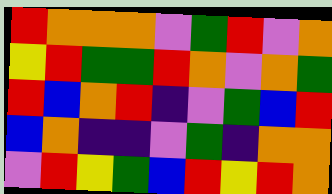[["red", "orange", "orange", "orange", "violet", "green", "red", "violet", "orange"], ["yellow", "red", "green", "green", "red", "orange", "violet", "orange", "green"], ["red", "blue", "orange", "red", "indigo", "violet", "green", "blue", "red"], ["blue", "orange", "indigo", "indigo", "violet", "green", "indigo", "orange", "orange"], ["violet", "red", "yellow", "green", "blue", "red", "yellow", "red", "orange"]]